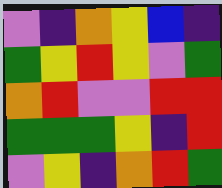[["violet", "indigo", "orange", "yellow", "blue", "indigo"], ["green", "yellow", "red", "yellow", "violet", "green"], ["orange", "red", "violet", "violet", "red", "red"], ["green", "green", "green", "yellow", "indigo", "red"], ["violet", "yellow", "indigo", "orange", "red", "green"]]